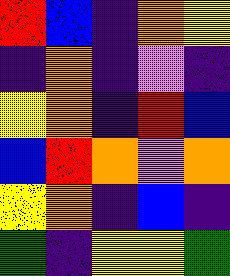[["red", "blue", "indigo", "orange", "yellow"], ["indigo", "orange", "indigo", "violet", "indigo"], ["yellow", "orange", "indigo", "red", "blue"], ["blue", "red", "orange", "violet", "orange"], ["yellow", "orange", "indigo", "blue", "indigo"], ["green", "indigo", "yellow", "yellow", "green"]]